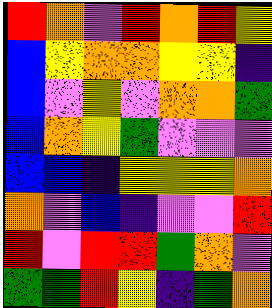[["red", "orange", "violet", "red", "orange", "red", "yellow"], ["blue", "yellow", "orange", "orange", "yellow", "yellow", "indigo"], ["blue", "violet", "yellow", "violet", "orange", "orange", "green"], ["blue", "orange", "yellow", "green", "violet", "violet", "violet"], ["blue", "blue", "indigo", "yellow", "yellow", "yellow", "orange"], ["orange", "violet", "blue", "indigo", "violet", "violet", "red"], ["red", "violet", "red", "red", "green", "orange", "violet"], ["green", "green", "red", "yellow", "indigo", "green", "orange"]]